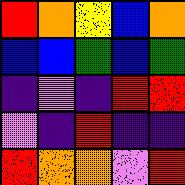[["red", "orange", "yellow", "blue", "orange"], ["blue", "blue", "green", "blue", "green"], ["indigo", "violet", "indigo", "red", "red"], ["violet", "indigo", "red", "indigo", "indigo"], ["red", "orange", "orange", "violet", "red"]]